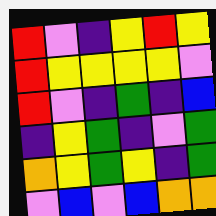[["red", "violet", "indigo", "yellow", "red", "yellow"], ["red", "yellow", "yellow", "yellow", "yellow", "violet"], ["red", "violet", "indigo", "green", "indigo", "blue"], ["indigo", "yellow", "green", "indigo", "violet", "green"], ["orange", "yellow", "green", "yellow", "indigo", "green"], ["violet", "blue", "violet", "blue", "orange", "orange"]]